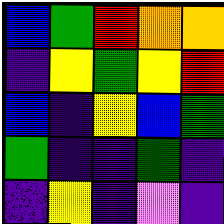[["blue", "green", "red", "orange", "orange"], ["indigo", "yellow", "green", "yellow", "red"], ["blue", "indigo", "yellow", "blue", "green"], ["green", "indigo", "indigo", "green", "indigo"], ["indigo", "yellow", "indigo", "violet", "indigo"]]